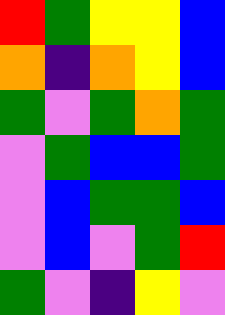[["red", "green", "yellow", "yellow", "blue"], ["orange", "indigo", "orange", "yellow", "blue"], ["green", "violet", "green", "orange", "green"], ["violet", "green", "blue", "blue", "green"], ["violet", "blue", "green", "green", "blue"], ["violet", "blue", "violet", "green", "red"], ["green", "violet", "indigo", "yellow", "violet"]]